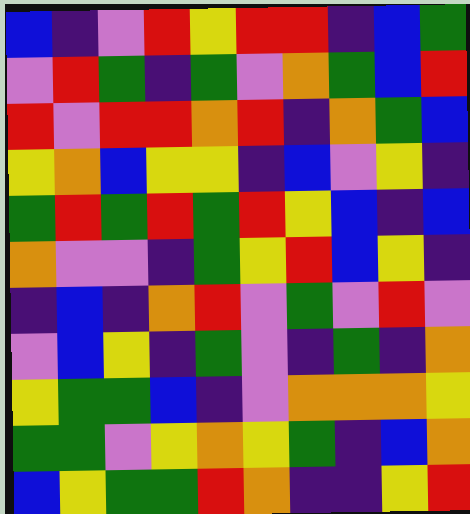[["blue", "indigo", "violet", "red", "yellow", "red", "red", "indigo", "blue", "green"], ["violet", "red", "green", "indigo", "green", "violet", "orange", "green", "blue", "red"], ["red", "violet", "red", "red", "orange", "red", "indigo", "orange", "green", "blue"], ["yellow", "orange", "blue", "yellow", "yellow", "indigo", "blue", "violet", "yellow", "indigo"], ["green", "red", "green", "red", "green", "red", "yellow", "blue", "indigo", "blue"], ["orange", "violet", "violet", "indigo", "green", "yellow", "red", "blue", "yellow", "indigo"], ["indigo", "blue", "indigo", "orange", "red", "violet", "green", "violet", "red", "violet"], ["violet", "blue", "yellow", "indigo", "green", "violet", "indigo", "green", "indigo", "orange"], ["yellow", "green", "green", "blue", "indigo", "violet", "orange", "orange", "orange", "yellow"], ["green", "green", "violet", "yellow", "orange", "yellow", "green", "indigo", "blue", "orange"], ["blue", "yellow", "green", "green", "red", "orange", "indigo", "indigo", "yellow", "red"]]